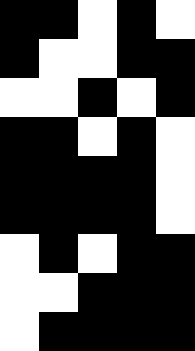[["black", "black", "white", "black", "white"], ["black", "white", "white", "black", "black"], ["white", "white", "black", "white", "black"], ["black", "black", "white", "black", "white"], ["black", "black", "black", "black", "white"], ["black", "black", "black", "black", "white"], ["white", "black", "white", "black", "black"], ["white", "white", "black", "black", "black"], ["white", "black", "black", "black", "black"]]